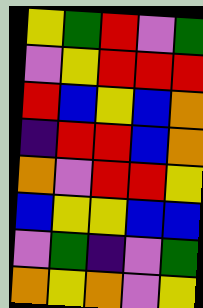[["yellow", "green", "red", "violet", "green"], ["violet", "yellow", "red", "red", "red"], ["red", "blue", "yellow", "blue", "orange"], ["indigo", "red", "red", "blue", "orange"], ["orange", "violet", "red", "red", "yellow"], ["blue", "yellow", "yellow", "blue", "blue"], ["violet", "green", "indigo", "violet", "green"], ["orange", "yellow", "orange", "violet", "yellow"]]